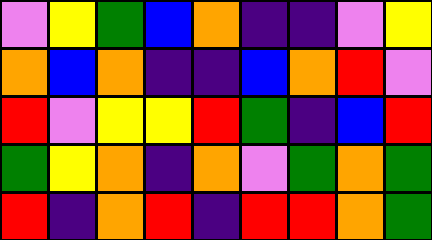[["violet", "yellow", "green", "blue", "orange", "indigo", "indigo", "violet", "yellow"], ["orange", "blue", "orange", "indigo", "indigo", "blue", "orange", "red", "violet"], ["red", "violet", "yellow", "yellow", "red", "green", "indigo", "blue", "red"], ["green", "yellow", "orange", "indigo", "orange", "violet", "green", "orange", "green"], ["red", "indigo", "orange", "red", "indigo", "red", "red", "orange", "green"]]